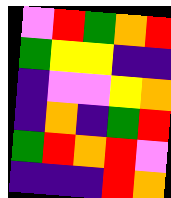[["violet", "red", "green", "orange", "red"], ["green", "yellow", "yellow", "indigo", "indigo"], ["indigo", "violet", "violet", "yellow", "orange"], ["indigo", "orange", "indigo", "green", "red"], ["green", "red", "orange", "red", "violet"], ["indigo", "indigo", "indigo", "red", "orange"]]